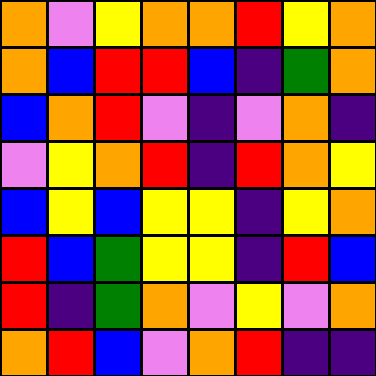[["orange", "violet", "yellow", "orange", "orange", "red", "yellow", "orange"], ["orange", "blue", "red", "red", "blue", "indigo", "green", "orange"], ["blue", "orange", "red", "violet", "indigo", "violet", "orange", "indigo"], ["violet", "yellow", "orange", "red", "indigo", "red", "orange", "yellow"], ["blue", "yellow", "blue", "yellow", "yellow", "indigo", "yellow", "orange"], ["red", "blue", "green", "yellow", "yellow", "indigo", "red", "blue"], ["red", "indigo", "green", "orange", "violet", "yellow", "violet", "orange"], ["orange", "red", "blue", "violet", "orange", "red", "indigo", "indigo"]]